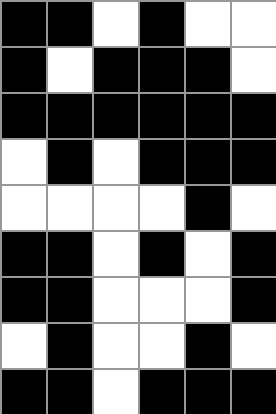[["black", "black", "white", "black", "white", "white"], ["black", "white", "black", "black", "black", "white"], ["black", "black", "black", "black", "black", "black"], ["white", "black", "white", "black", "black", "black"], ["white", "white", "white", "white", "black", "white"], ["black", "black", "white", "black", "white", "black"], ["black", "black", "white", "white", "white", "black"], ["white", "black", "white", "white", "black", "white"], ["black", "black", "white", "black", "black", "black"]]